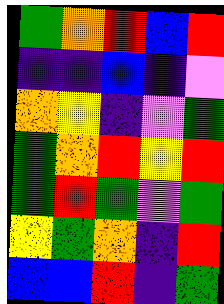[["green", "orange", "red", "blue", "red"], ["indigo", "indigo", "blue", "indigo", "violet"], ["orange", "yellow", "indigo", "violet", "green"], ["green", "orange", "red", "yellow", "red"], ["green", "red", "green", "violet", "green"], ["yellow", "green", "orange", "indigo", "red"], ["blue", "blue", "red", "indigo", "green"]]